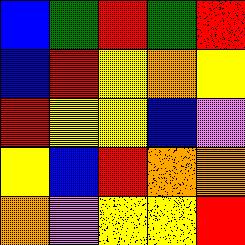[["blue", "green", "red", "green", "red"], ["blue", "red", "yellow", "orange", "yellow"], ["red", "yellow", "yellow", "blue", "violet"], ["yellow", "blue", "red", "orange", "orange"], ["orange", "violet", "yellow", "yellow", "red"]]